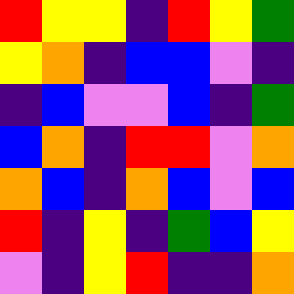[["red", "yellow", "yellow", "indigo", "red", "yellow", "green"], ["yellow", "orange", "indigo", "blue", "blue", "violet", "indigo"], ["indigo", "blue", "violet", "violet", "blue", "indigo", "green"], ["blue", "orange", "indigo", "red", "red", "violet", "orange"], ["orange", "blue", "indigo", "orange", "blue", "violet", "blue"], ["red", "indigo", "yellow", "indigo", "green", "blue", "yellow"], ["violet", "indigo", "yellow", "red", "indigo", "indigo", "orange"]]